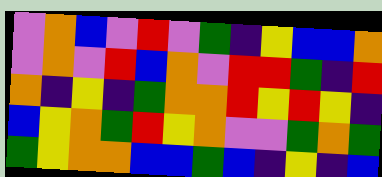[["violet", "orange", "blue", "violet", "red", "violet", "green", "indigo", "yellow", "blue", "blue", "orange"], ["violet", "orange", "violet", "red", "blue", "orange", "violet", "red", "red", "green", "indigo", "red"], ["orange", "indigo", "yellow", "indigo", "green", "orange", "orange", "red", "yellow", "red", "yellow", "indigo"], ["blue", "yellow", "orange", "green", "red", "yellow", "orange", "violet", "violet", "green", "orange", "green"], ["green", "yellow", "orange", "orange", "blue", "blue", "green", "blue", "indigo", "yellow", "indigo", "blue"]]